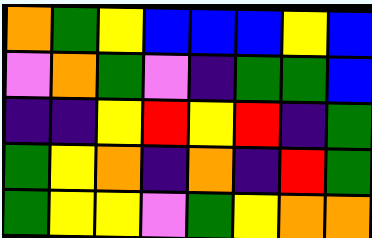[["orange", "green", "yellow", "blue", "blue", "blue", "yellow", "blue"], ["violet", "orange", "green", "violet", "indigo", "green", "green", "blue"], ["indigo", "indigo", "yellow", "red", "yellow", "red", "indigo", "green"], ["green", "yellow", "orange", "indigo", "orange", "indigo", "red", "green"], ["green", "yellow", "yellow", "violet", "green", "yellow", "orange", "orange"]]